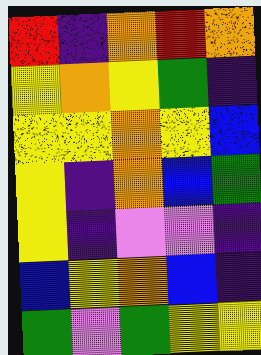[["red", "indigo", "orange", "red", "orange"], ["yellow", "orange", "yellow", "green", "indigo"], ["yellow", "yellow", "orange", "yellow", "blue"], ["yellow", "indigo", "orange", "blue", "green"], ["yellow", "indigo", "violet", "violet", "indigo"], ["blue", "yellow", "orange", "blue", "indigo"], ["green", "violet", "green", "yellow", "yellow"]]